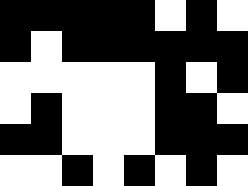[["black", "black", "black", "black", "black", "white", "black", "white"], ["black", "white", "black", "black", "black", "black", "black", "black"], ["white", "white", "white", "white", "white", "black", "white", "black"], ["white", "black", "white", "white", "white", "black", "black", "white"], ["black", "black", "white", "white", "white", "black", "black", "black"], ["white", "white", "black", "white", "black", "white", "black", "white"]]